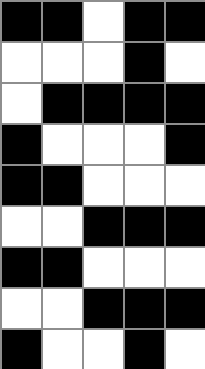[["black", "black", "white", "black", "black"], ["white", "white", "white", "black", "white"], ["white", "black", "black", "black", "black"], ["black", "white", "white", "white", "black"], ["black", "black", "white", "white", "white"], ["white", "white", "black", "black", "black"], ["black", "black", "white", "white", "white"], ["white", "white", "black", "black", "black"], ["black", "white", "white", "black", "white"]]